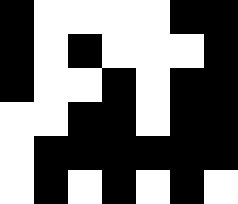[["black", "white", "white", "white", "white", "black", "black"], ["black", "white", "black", "white", "white", "white", "black"], ["black", "white", "white", "black", "white", "black", "black"], ["white", "white", "black", "black", "white", "black", "black"], ["white", "black", "black", "black", "black", "black", "black"], ["white", "black", "white", "black", "white", "black", "white"]]